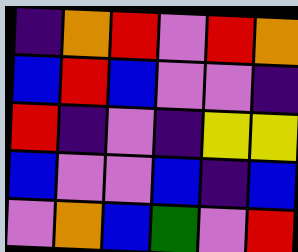[["indigo", "orange", "red", "violet", "red", "orange"], ["blue", "red", "blue", "violet", "violet", "indigo"], ["red", "indigo", "violet", "indigo", "yellow", "yellow"], ["blue", "violet", "violet", "blue", "indigo", "blue"], ["violet", "orange", "blue", "green", "violet", "red"]]